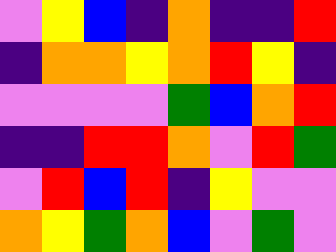[["violet", "yellow", "blue", "indigo", "orange", "indigo", "indigo", "red"], ["indigo", "orange", "orange", "yellow", "orange", "red", "yellow", "indigo"], ["violet", "violet", "violet", "violet", "green", "blue", "orange", "red"], ["indigo", "indigo", "red", "red", "orange", "violet", "red", "green"], ["violet", "red", "blue", "red", "indigo", "yellow", "violet", "violet"], ["orange", "yellow", "green", "orange", "blue", "violet", "green", "violet"]]